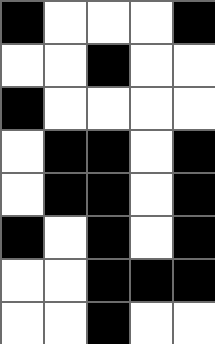[["black", "white", "white", "white", "black"], ["white", "white", "black", "white", "white"], ["black", "white", "white", "white", "white"], ["white", "black", "black", "white", "black"], ["white", "black", "black", "white", "black"], ["black", "white", "black", "white", "black"], ["white", "white", "black", "black", "black"], ["white", "white", "black", "white", "white"]]